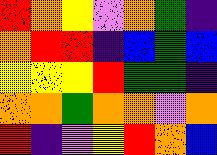[["red", "orange", "yellow", "violet", "orange", "green", "indigo"], ["orange", "red", "red", "indigo", "blue", "green", "blue"], ["yellow", "yellow", "yellow", "red", "green", "green", "indigo"], ["orange", "orange", "green", "orange", "orange", "violet", "orange"], ["red", "indigo", "violet", "yellow", "red", "orange", "blue"]]